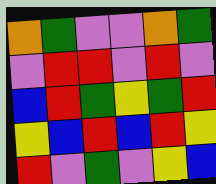[["orange", "green", "violet", "violet", "orange", "green"], ["violet", "red", "red", "violet", "red", "violet"], ["blue", "red", "green", "yellow", "green", "red"], ["yellow", "blue", "red", "blue", "red", "yellow"], ["red", "violet", "green", "violet", "yellow", "blue"]]